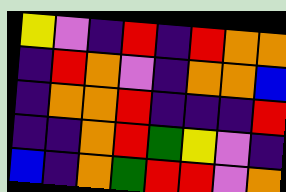[["yellow", "violet", "indigo", "red", "indigo", "red", "orange", "orange"], ["indigo", "red", "orange", "violet", "indigo", "orange", "orange", "blue"], ["indigo", "orange", "orange", "red", "indigo", "indigo", "indigo", "red"], ["indigo", "indigo", "orange", "red", "green", "yellow", "violet", "indigo"], ["blue", "indigo", "orange", "green", "red", "red", "violet", "orange"]]